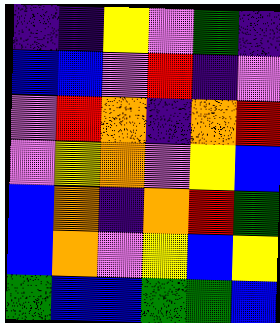[["indigo", "indigo", "yellow", "violet", "green", "indigo"], ["blue", "blue", "violet", "red", "indigo", "violet"], ["violet", "red", "orange", "indigo", "orange", "red"], ["violet", "yellow", "orange", "violet", "yellow", "blue"], ["blue", "orange", "indigo", "orange", "red", "green"], ["blue", "orange", "violet", "yellow", "blue", "yellow"], ["green", "blue", "blue", "green", "green", "blue"]]